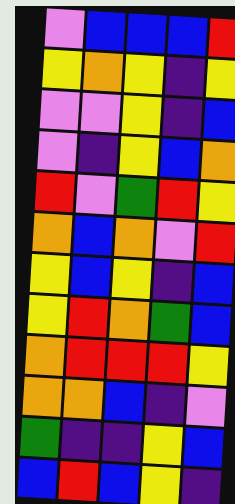[["violet", "blue", "blue", "blue", "red"], ["yellow", "orange", "yellow", "indigo", "yellow"], ["violet", "violet", "yellow", "indigo", "blue"], ["violet", "indigo", "yellow", "blue", "orange"], ["red", "violet", "green", "red", "yellow"], ["orange", "blue", "orange", "violet", "red"], ["yellow", "blue", "yellow", "indigo", "blue"], ["yellow", "red", "orange", "green", "blue"], ["orange", "red", "red", "red", "yellow"], ["orange", "orange", "blue", "indigo", "violet"], ["green", "indigo", "indigo", "yellow", "blue"], ["blue", "red", "blue", "yellow", "indigo"]]